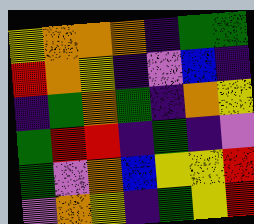[["yellow", "orange", "orange", "orange", "indigo", "green", "green"], ["red", "orange", "yellow", "indigo", "violet", "blue", "indigo"], ["indigo", "green", "orange", "green", "indigo", "orange", "yellow"], ["green", "red", "red", "indigo", "green", "indigo", "violet"], ["green", "violet", "orange", "blue", "yellow", "yellow", "red"], ["violet", "orange", "yellow", "indigo", "green", "yellow", "red"]]